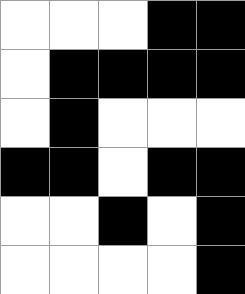[["white", "white", "white", "black", "black"], ["white", "black", "black", "black", "black"], ["white", "black", "white", "white", "white"], ["black", "black", "white", "black", "black"], ["white", "white", "black", "white", "black"], ["white", "white", "white", "white", "black"]]